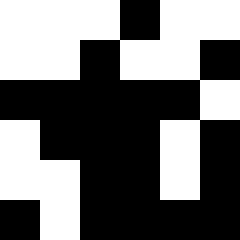[["white", "white", "white", "black", "white", "white"], ["white", "white", "black", "white", "white", "black"], ["black", "black", "black", "black", "black", "white"], ["white", "black", "black", "black", "white", "black"], ["white", "white", "black", "black", "white", "black"], ["black", "white", "black", "black", "black", "black"]]